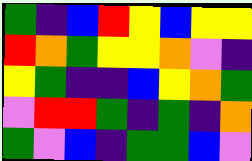[["green", "indigo", "blue", "red", "yellow", "blue", "yellow", "yellow"], ["red", "orange", "green", "yellow", "yellow", "orange", "violet", "indigo"], ["yellow", "green", "indigo", "indigo", "blue", "yellow", "orange", "green"], ["violet", "red", "red", "green", "indigo", "green", "indigo", "orange"], ["green", "violet", "blue", "indigo", "green", "green", "blue", "violet"]]